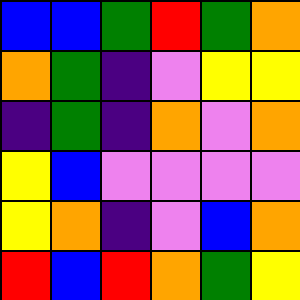[["blue", "blue", "green", "red", "green", "orange"], ["orange", "green", "indigo", "violet", "yellow", "yellow"], ["indigo", "green", "indigo", "orange", "violet", "orange"], ["yellow", "blue", "violet", "violet", "violet", "violet"], ["yellow", "orange", "indigo", "violet", "blue", "orange"], ["red", "blue", "red", "orange", "green", "yellow"]]